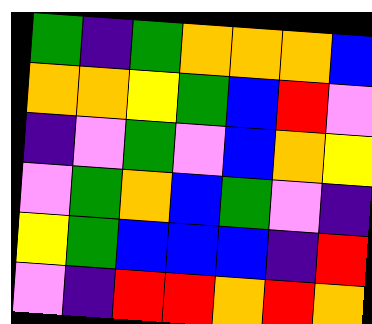[["green", "indigo", "green", "orange", "orange", "orange", "blue"], ["orange", "orange", "yellow", "green", "blue", "red", "violet"], ["indigo", "violet", "green", "violet", "blue", "orange", "yellow"], ["violet", "green", "orange", "blue", "green", "violet", "indigo"], ["yellow", "green", "blue", "blue", "blue", "indigo", "red"], ["violet", "indigo", "red", "red", "orange", "red", "orange"]]